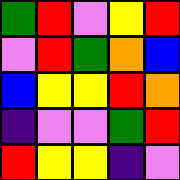[["green", "red", "violet", "yellow", "red"], ["violet", "red", "green", "orange", "blue"], ["blue", "yellow", "yellow", "red", "orange"], ["indigo", "violet", "violet", "green", "red"], ["red", "yellow", "yellow", "indigo", "violet"]]